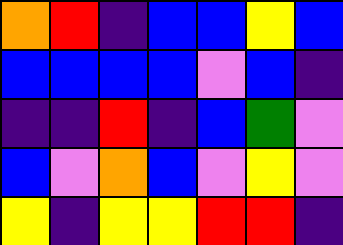[["orange", "red", "indigo", "blue", "blue", "yellow", "blue"], ["blue", "blue", "blue", "blue", "violet", "blue", "indigo"], ["indigo", "indigo", "red", "indigo", "blue", "green", "violet"], ["blue", "violet", "orange", "blue", "violet", "yellow", "violet"], ["yellow", "indigo", "yellow", "yellow", "red", "red", "indigo"]]